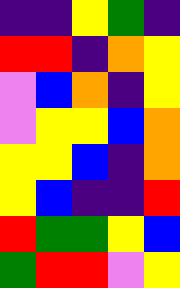[["indigo", "indigo", "yellow", "green", "indigo"], ["red", "red", "indigo", "orange", "yellow"], ["violet", "blue", "orange", "indigo", "yellow"], ["violet", "yellow", "yellow", "blue", "orange"], ["yellow", "yellow", "blue", "indigo", "orange"], ["yellow", "blue", "indigo", "indigo", "red"], ["red", "green", "green", "yellow", "blue"], ["green", "red", "red", "violet", "yellow"]]